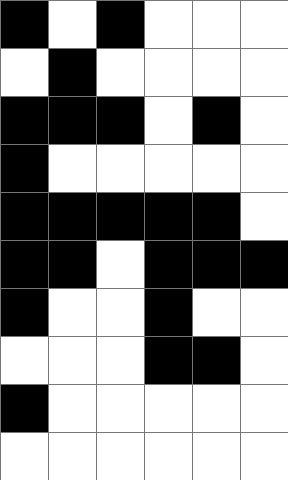[["black", "white", "black", "white", "white", "white"], ["white", "black", "white", "white", "white", "white"], ["black", "black", "black", "white", "black", "white"], ["black", "white", "white", "white", "white", "white"], ["black", "black", "black", "black", "black", "white"], ["black", "black", "white", "black", "black", "black"], ["black", "white", "white", "black", "white", "white"], ["white", "white", "white", "black", "black", "white"], ["black", "white", "white", "white", "white", "white"], ["white", "white", "white", "white", "white", "white"]]